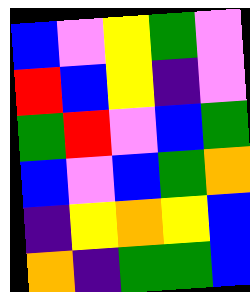[["blue", "violet", "yellow", "green", "violet"], ["red", "blue", "yellow", "indigo", "violet"], ["green", "red", "violet", "blue", "green"], ["blue", "violet", "blue", "green", "orange"], ["indigo", "yellow", "orange", "yellow", "blue"], ["orange", "indigo", "green", "green", "blue"]]